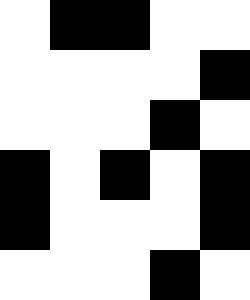[["white", "black", "black", "white", "white"], ["white", "white", "white", "white", "black"], ["white", "white", "white", "black", "white"], ["black", "white", "black", "white", "black"], ["black", "white", "white", "white", "black"], ["white", "white", "white", "black", "white"]]